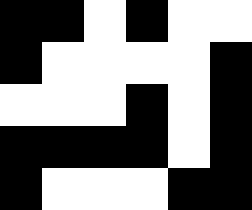[["black", "black", "white", "black", "white", "white"], ["black", "white", "white", "white", "white", "black"], ["white", "white", "white", "black", "white", "black"], ["black", "black", "black", "black", "white", "black"], ["black", "white", "white", "white", "black", "black"]]